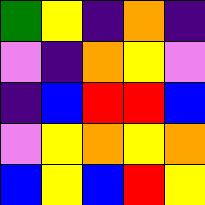[["green", "yellow", "indigo", "orange", "indigo"], ["violet", "indigo", "orange", "yellow", "violet"], ["indigo", "blue", "red", "red", "blue"], ["violet", "yellow", "orange", "yellow", "orange"], ["blue", "yellow", "blue", "red", "yellow"]]